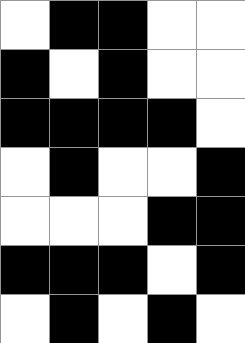[["white", "black", "black", "white", "white"], ["black", "white", "black", "white", "white"], ["black", "black", "black", "black", "white"], ["white", "black", "white", "white", "black"], ["white", "white", "white", "black", "black"], ["black", "black", "black", "white", "black"], ["white", "black", "white", "black", "white"]]